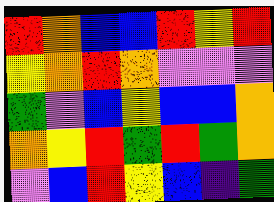[["red", "orange", "blue", "blue", "red", "yellow", "red"], ["yellow", "orange", "red", "orange", "violet", "violet", "violet"], ["green", "violet", "blue", "yellow", "blue", "blue", "orange"], ["orange", "yellow", "red", "green", "red", "green", "orange"], ["violet", "blue", "red", "yellow", "blue", "indigo", "green"]]